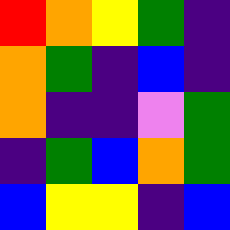[["red", "orange", "yellow", "green", "indigo"], ["orange", "green", "indigo", "blue", "indigo"], ["orange", "indigo", "indigo", "violet", "green"], ["indigo", "green", "blue", "orange", "green"], ["blue", "yellow", "yellow", "indigo", "blue"]]